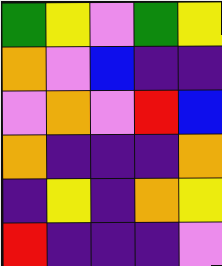[["green", "yellow", "violet", "green", "yellow"], ["orange", "violet", "blue", "indigo", "indigo"], ["violet", "orange", "violet", "red", "blue"], ["orange", "indigo", "indigo", "indigo", "orange"], ["indigo", "yellow", "indigo", "orange", "yellow"], ["red", "indigo", "indigo", "indigo", "violet"]]